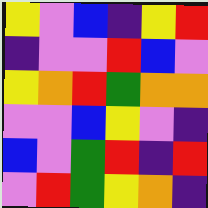[["yellow", "violet", "blue", "indigo", "yellow", "red"], ["indigo", "violet", "violet", "red", "blue", "violet"], ["yellow", "orange", "red", "green", "orange", "orange"], ["violet", "violet", "blue", "yellow", "violet", "indigo"], ["blue", "violet", "green", "red", "indigo", "red"], ["violet", "red", "green", "yellow", "orange", "indigo"]]